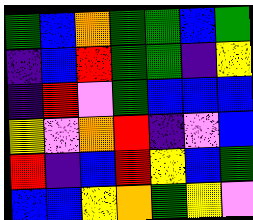[["green", "blue", "orange", "green", "green", "blue", "green"], ["indigo", "blue", "red", "green", "green", "indigo", "yellow"], ["indigo", "red", "violet", "green", "blue", "blue", "blue"], ["yellow", "violet", "orange", "red", "indigo", "violet", "blue"], ["red", "indigo", "blue", "red", "yellow", "blue", "green"], ["blue", "blue", "yellow", "orange", "green", "yellow", "violet"]]